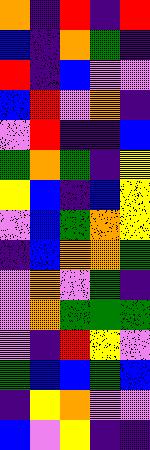[["orange", "indigo", "red", "indigo", "red"], ["blue", "indigo", "orange", "green", "indigo"], ["red", "indigo", "blue", "violet", "violet"], ["blue", "red", "violet", "orange", "indigo"], ["violet", "red", "indigo", "indigo", "blue"], ["green", "orange", "green", "indigo", "yellow"], ["yellow", "blue", "indigo", "blue", "yellow"], ["violet", "blue", "green", "orange", "yellow"], ["indigo", "blue", "orange", "orange", "green"], ["violet", "orange", "violet", "green", "indigo"], ["violet", "orange", "green", "green", "green"], ["violet", "indigo", "red", "yellow", "violet"], ["green", "blue", "blue", "green", "blue"], ["indigo", "yellow", "orange", "violet", "violet"], ["blue", "violet", "yellow", "indigo", "indigo"]]